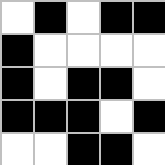[["white", "black", "white", "black", "black"], ["black", "white", "white", "white", "white"], ["black", "white", "black", "black", "white"], ["black", "black", "black", "white", "black"], ["white", "white", "black", "black", "white"]]